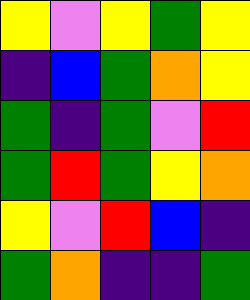[["yellow", "violet", "yellow", "green", "yellow"], ["indigo", "blue", "green", "orange", "yellow"], ["green", "indigo", "green", "violet", "red"], ["green", "red", "green", "yellow", "orange"], ["yellow", "violet", "red", "blue", "indigo"], ["green", "orange", "indigo", "indigo", "green"]]